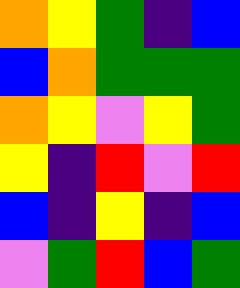[["orange", "yellow", "green", "indigo", "blue"], ["blue", "orange", "green", "green", "green"], ["orange", "yellow", "violet", "yellow", "green"], ["yellow", "indigo", "red", "violet", "red"], ["blue", "indigo", "yellow", "indigo", "blue"], ["violet", "green", "red", "blue", "green"]]